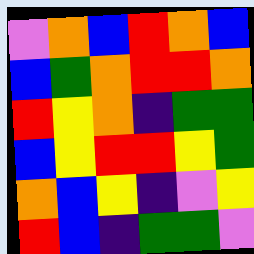[["violet", "orange", "blue", "red", "orange", "blue"], ["blue", "green", "orange", "red", "red", "orange"], ["red", "yellow", "orange", "indigo", "green", "green"], ["blue", "yellow", "red", "red", "yellow", "green"], ["orange", "blue", "yellow", "indigo", "violet", "yellow"], ["red", "blue", "indigo", "green", "green", "violet"]]